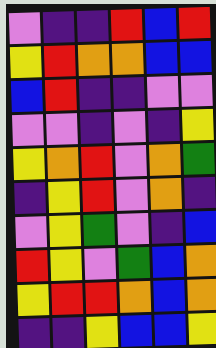[["violet", "indigo", "indigo", "red", "blue", "red"], ["yellow", "red", "orange", "orange", "blue", "blue"], ["blue", "red", "indigo", "indigo", "violet", "violet"], ["violet", "violet", "indigo", "violet", "indigo", "yellow"], ["yellow", "orange", "red", "violet", "orange", "green"], ["indigo", "yellow", "red", "violet", "orange", "indigo"], ["violet", "yellow", "green", "violet", "indigo", "blue"], ["red", "yellow", "violet", "green", "blue", "orange"], ["yellow", "red", "red", "orange", "blue", "orange"], ["indigo", "indigo", "yellow", "blue", "blue", "yellow"]]